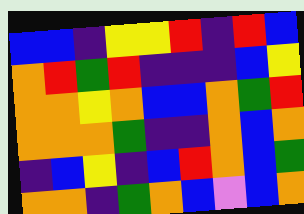[["blue", "blue", "indigo", "yellow", "yellow", "red", "indigo", "red", "blue"], ["orange", "red", "green", "red", "indigo", "indigo", "indigo", "blue", "yellow"], ["orange", "orange", "yellow", "orange", "blue", "blue", "orange", "green", "red"], ["orange", "orange", "orange", "green", "indigo", "indigo", "orange", "blue", "orange"], ["indigo", "blue", "yellow", "indigo", "blue", "red", "orange", "blue", "green"], ["orange", "orange", "indigo", "green", "orange", "blue", "violet", "blue", "orange"]]